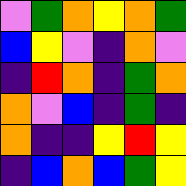[["violet", "green", "orange", "yellow", "orange", "green"], ["blue", "yellow", "violet", "indigo", "orange", "violet"], ["indigo", "red", "orange", "indigo", "green", "orange"], ["orange", "violet", "blue", "indigo", "green", "indigo"], ["orange", "indigo", "indigo", "yellow", "red", "yellow"], ["indigo", "blue", "orange", "blue", "green", "yellow"]]